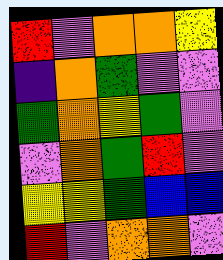[["red", "violet", "orange", "orange", "yellow"], ["indigo", "orange", "green", "violet", "violet"], ["green", "orange", "yellow", "green", "violet"], ["violet", "orange", "green", "red", "violet"], ["yellow", "yellow", "green", "blue", "blue"], ["red", "violet", "orange", "orange", "violet"]]